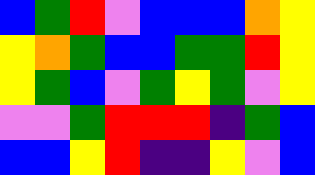[["blue", "green", "red", "violet", "blue", "blue", "blue", "orange", "yellow"], ["yellow", "orange", "green", "blue", "blue", "green", "green", "red", "yellow"], ["yellow", "green", "blue", "violet", "green", "yellow", "green", "violet", "yellow"], ["violet", "violet", "green", "red", "red", "red", "indigo", "green", "blue"], ["blue", "blue", "yellow", "red", "indigo", "indigo", "yellow", "violet", "blue"]]